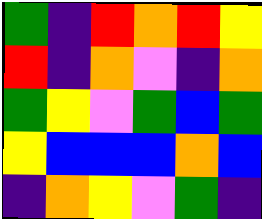[["green", "indigo", "red", "orange", "red", "yellow"], ["red", "indigo", "orange", "violet", "indigo", "orange"], ["green", "yellow", "violet", "green", "blue", "green"], ["yellow", "blue", "blue", "blue", "orange", "blue"], ["indigo", "orange", "yellow", "violet", "green", "indigo"]]